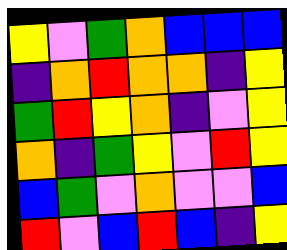[["yellow", "violet", "green", "orange", "blue", "blue", "blue"], ["indigo", "orange", "red", "orange", "orange", "indigo", "yellow"], ["green", "red", "yellow", "orange", "indigo", "violet", "yellow"], ["orange", "indigo", "green", "yellow", "violet", "red", "yellow"], ["blue", "green", "violet", "orange", "violet", "violet", "blue"], ["red", "violet", "blue", "red", "blue", "indigo", "yellow"]]